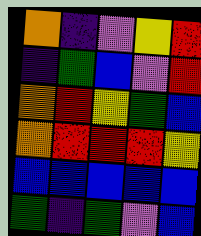[["orange", "indigo", "violet", "yellow", "red"], ["indigo", "green", "blue", "violet", "red"], ["orange", "red", "yellow", "green", "blue"], ["orange", "red", "red", "red", "yellow"], ["blue", "blue", "blue", "blue", "blue"], ["green", "indigo", "green", "violet", "blue"]]